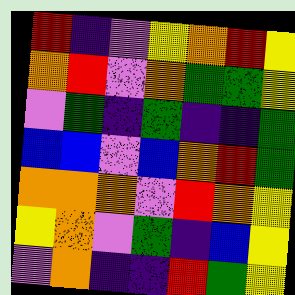[["red", "indigo", "violet", "yellow", "orange", "red", "yellow"], ["orange", "red", "violet", "orange", "green", "green", "yellow"], ["violet", "green", "indigo", "green", "indigo", "indigo", "green"], ["blue", "blue", "violet", "blue", "orange", "red", "green"], ["orange", "orange", "orange", "violet", "red", "orange", "yellow"], ["yellow", "orange", "violet", "green", "indigo", "blue", "yellow"], ["violet", "orange", "indigo", "indigo", "red", "green", "yellow"]]